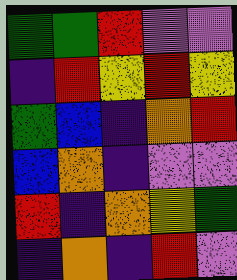[["green", "green", "red", "violet", "violet"], ["indigo", "red", "yellow", "red", "yellow"], ["green", "blue", "indigo", "orange", "red"], ["blue", "orange", "indigo", "violet", "violet"], ["red", "indigo", "orange", "yellow", "green"], ["indigo", "orange", "indigo", "red", "violet"]]